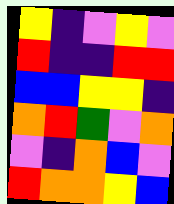[["yellow", "indigo", "violet", "yellow", "violet"], ["red", "indigo", "indigo", "red", "red"], ["blue", "blue", "yellow", "yellow", "indigo"], ["orange", "red", "green", "violet", "orange"], ["violet", "indigo", "orange", "blue", "violet"], ["red", "orange", "orange", "yellow", "blue"]]